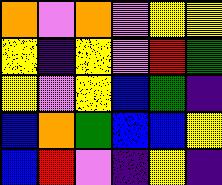[["orange", "violet", "orange", "violet", "yellow", "yellow"], ["yellow", "indigo", "yellow", "violet", "red", "green"], ["yellow", "violet", "yellow", "blue", "green", "indigo"], ["blue", "orange", "green", "blue", "blue", "yellow"], ["blue", "red", "violet", "indigo", "yellow", "indigo"]]